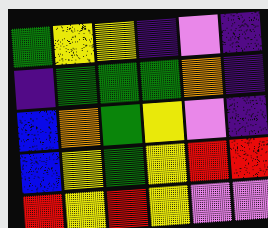[["green", "yellow", "yellow", "indigo", "violet", "indigo"], ["indigo", "green", "green", "green", "orange", "indigo"], ["blue", "orange", "green", "yellow", "violet", "indigo"], ["blue", "yellow", "green", "yellow", "red", "red"], ["red", "yellow", "red", "yellow", "violet", "violet"]]